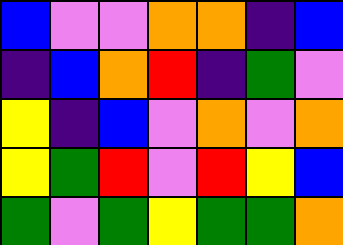[["blue", "violet", "violet", "orange", "orange", "indigo", "blue"], ["indigo", "blue", "orange", "red", "indigo", "green", "violet"], ["yellow", "indigo", "blue", "violet", "orange", "violet", "orange"], ["yellow", "green", "red", "violet", "red", "yellow", "blue"], ["green", "violet", "green", "yellow", "green", "green", "orange"]]